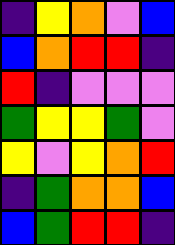[["indigo", "yellow", "orange", "violet", "blue"], ["blue", "orange", "red", "red", "indigo"], ["red", "indigo", "violet", "violet", "violet"], ["green", "yellow", "yellow", "green", "violet"], ["yellow", "violet", "yellow", "orange", "red"], ["indigo", "green", "orange", "orange", "blue"], ["blue", "green", "red", "red", "indigo"]]